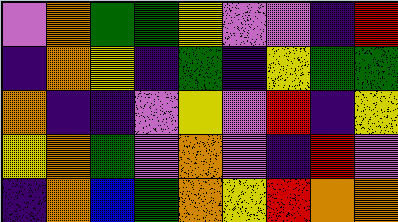[["violet", "orange", "green", "green", "yellow", "violet", "violet", "indigo", "red"], ["indigo", "orange", "yellow", "indigo", "green", "indigo", "yellow", "green", "green"], ["orange", "indigo", "indigo", "violet", "yellow", "violet", "red", "indigo", "yellow"], ["yellow", "orange", "green", "violet", "orange", "violet", "indigo", "red", "violet"], ["indigo", "orange", "blue", "green", "orange", "yellow", "red", "orange", "orange"]]